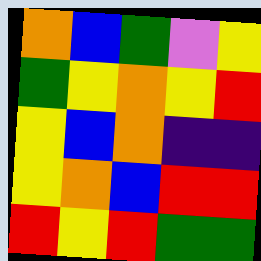[["orange", "blue", "green", "violet", "yellow"], ["green", "yellow", "orange", "yellow", "red"], ["yellow", "blue", "orange", "indigo", "indigo"], ["yellow", "orange", "blue", "red", "red"], ["red", "yellow", "red", "green", "green"]]